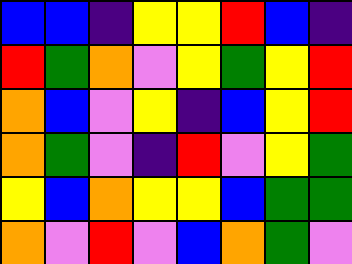[["blue", "blue", "indigo", "yellow", "yellow", "red", "blue", "indigo"], ["red", "green", "orange", "violet", "yellow", "green", "yellow", "red"], ["orange", "blue", "violet", "yellow", "indigo", "blue", "yellow", "red"], ["orange", "green", "violet", "indigo", "red", "violet", "yellow", "green"], ["yellow", "blue", "orange", "yellow", "yellow", "blue", "green", "green"], ["orange", "violet", "red", "violet", "blue", "orange", "green", "violet"]]